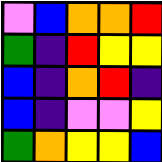[["violet", "blue", "orange", "orange", "red"], ["green", "indigo", "red", "yellow", "yellow"], ["blue", "indigo", "orange", "red", "indigo"], ["blue", "indigo", "violet", "violet", "yellow"], ["green", "orange", "yellow", "yellow", "blue"]]